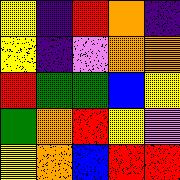[["yellow", "indigo", "red", "orange", "indigo"], ["yellow", "indigo", "violet", "orange", "orange"], ["red", "green", "green", "blue", "yellow"], ["green", "orange", "red", "yellow", "violet"], ["yellow", "orange", "blue", "red", "red"]]